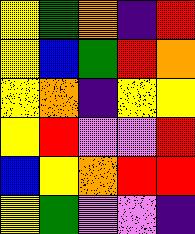[["yellow", "green", "orange", "indigo", "red"], ["yellow", "blue", "green", "red", "orange"], ["yellow", "orange", "indigo", "yellow", "yellow"], ["yellow", "red", "violet", "violet", "red"], ["blue", "yellow", "orange", "red", "red"], ["yellow", "green", "violet", "violet", "indigo"]]